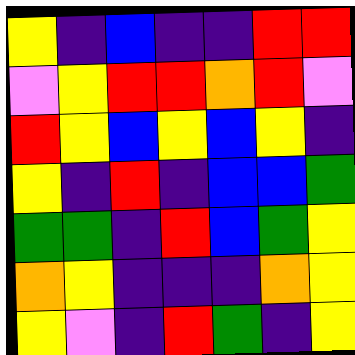[["yellow", "indigo", "blue", "indigo", "indigo", "red", "red"], ["violet", "yellow", "red", "red", "orange", "red", "violet"], ["red", "yellow", "blue", "yellow", "blue", "yellow", "indigo"], ["yellow", "indigo", "red", "indigo", "blue", "blue", "green"], ["green", "green", "indigo", "red", "blue", "green", "yellow"], ["orange", "yellow", "indigo", "indigo", "indigo", "orange", "yellow"], ["yellow", "violet", "indigo", "red", "green", "indigo", "yellow"]]